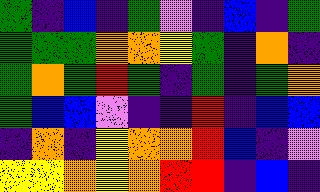[["green", "indigo", "blue", "indigo", "green", "violet", "indigo", "blue", "indigo", "green"], ["green", "green", "green", "orange", "orange", "yellow", "green", "indigo", "orange", "indigo"], ["green", "orange", "green", "red", "green", "indigo", "green", "indigo", "green", "orange"], ["green", "blue", "blue", "violet", "indigo", "indigo", "red", "indigo", "blue", "blue"], ["indigo", "orange", "indigo", "yellow", "orange", "orange", "red", "blue", "indigo", "violet"], ["yellow", "yellow", "orange", "yellow", "orange", "red", "red", "indigo", "blue", "indigo"]]